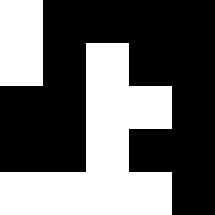[["white", "black", "black", "black", "black"], ["white", "black", "white", "black", "black"], ["black", "black", "white", "white", "black"], ["black", "black", "white", "black", "black"], ["white", "white", "white", "white", "black"]]